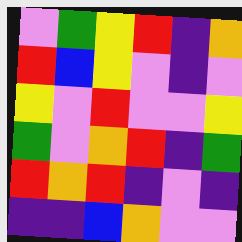[["violet", "green", "yellow", "red", "indigo", "orange"], ["red", "blue", "yellow", "violet", "indigo", "violet"], ["yellow", "violet", "red", "violet", "violet", "yellow"], ["green", "violet", "orange", "red", "indigo", "green"], ["red", "orange", "red", "indigo", "violet", "indigo"], ["indigo", "indigo", "blue", "orange", "violet", "violet"]]